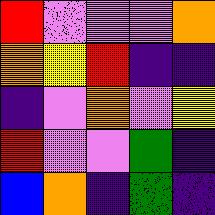[["red", "violet", "violet", "violet", "orange"], ["orange", "yellow", "red", "indigo", "indigo"], ["indigo", "violet", "orange", "violet", "yellow"], ["red", "violet", "violet", "green", "indigo"], ["blue", "orange", "indigo", "green", "indigo"]]